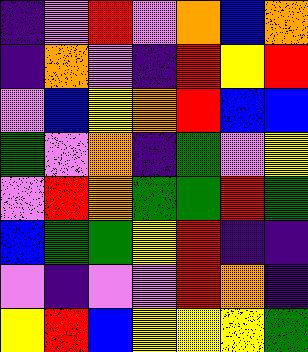[["indigo", "violet", "red", "violet", "orange", "blue", "orange"], ["indigo", "orange", "violet", "indigo", "red", "yellow", "red"], ["violet", "blue", "yellow", "orange", "red", "blue", "blue"], ["green", "violet", "orange", "indigo", "green", "violet", "yellow"], ["violet", "red", "orange", "green", "green", "red", "green"], ["blue", "green", "green", "yellow", "red", "indigo", "indigo"], ["violet", "indigo", "violet", "violet", "red", "orange", "indigo"], ["yellow", "red", "blue", "yellow", "yellow", "yellow", "green"]]